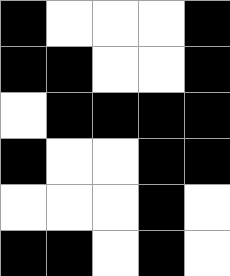[["black", "white", "white", "white", "black"], ["black", "black", "white", "white", "black"], ["white", "black", "black", "black", "black"], ["black", "white", "white", "black", "black"], ["white", "white", "white", "black", "white"], ["black", "black", "white", "black", "white"]]